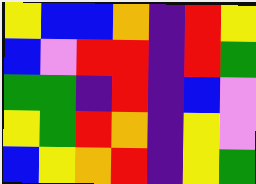[["yellow", "blue", "blue", "orange", "indigo", "red", "yellow"], ["blue", "violet", "red", "red", "indigo", "red", "green"], ["green", "green", "indigo", "red", "indigo", "blue", "violet"], ["yellow", "green", "red", "orange", "indigo", "yellow", "violet"], ["blue", "yellow", "orange", "red", "indigo", "yellow", "green"]]